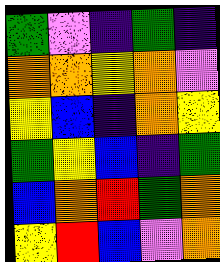[["green", "violet", "indigo", "green", "indigo"], ["orange", "orange", "yellow", "orange", "violet"], ["yellow", "blue", "indigo", "orange", "yellow"], ["green", "yellow", "blue", "indigo", "green"], ["blue", "orange", "red", "green", "orange"], ["yellow", "red", "blue", "violet", "orange"]]